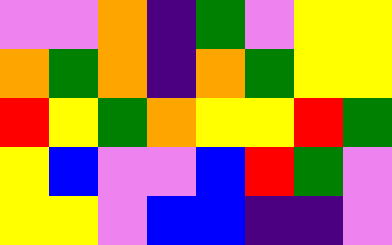[["violet", "violet", "orange", "indigo", "green", "violet", "yellow", "yellow"], ["orange", "green", "orange", "indigo", "orange", "green", "yellow", "yellow"], ["red", "yellow", "green", "orange", "yellow", "yellow", "red", "green"], ["yellow", "blue", "violet", "violet", "blue", "red", "green", "violet"], ["yellow", "yellow", "violet", "blue", "blue", "indigo", "indigo", "violet"]]